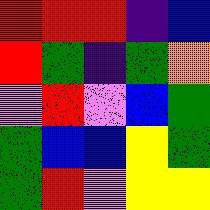[["red", "red", "red", "indigo", "blue"], ["red", "green", "indigo", "green", "orange"], ["violet", "red", "violet", "blue", "green"], ["green", "blue", "blue", "yellow", "green"], ["green", "red", "violet", "yellow", "yellow"]]